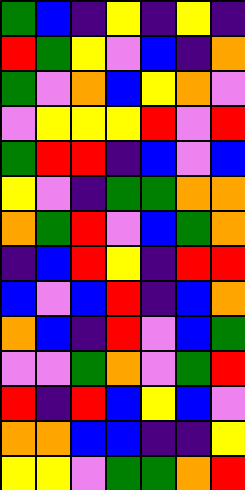[["green", "blue", "indigo", "yellow", "indigo", "yellow", "indigo"], ["red", "green", "yellow", "violet", "blue", "indigo", "orange"], ["green", "violet", "orange", "blue", "yellow", "orange", "violet"], ["violet", "yellow", "yellow", "yellow", "red", "violet", "red"], ["green", "red", "red", "indigo", "blue", "violet", "blue"], ["yellow", "violet", "indigo", "green", "green", "orange", "orange"], ["orange", "green", "red", "violet", "blue", "green", "orange"], ["indigo", "blue", "red", "yellow", "indigo", "red", "red"], ["blue", "violet", "blue", "red", "indigo", "blue", "orange"], ["orange", "blue", "indigo", "red", "violet", "blue", "green"], ["violet", "violet", "green", "orange", "violet", "green", "red"], ["red", "indigo", "red", "blue", "yellow", "blue", "violet"], ["orange", "orange", "blue", "blue", "indigo", "indigo", "yellow"], ["yellow", "yellow", "violet", "green", "green", "orange", "red"]]